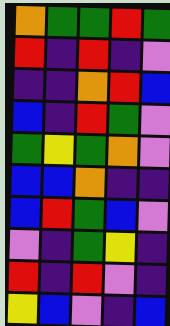[["orange", "green", "green", "red", "green"], ["red", "indigo", "red", "indigo", "violet"], ["indigo", "indigo", "orange", "red", "blue"], ["blue", "indigo", "red", "green", "violet"], ["green", "yellow", "green", "orange", "violet"], ["blue", "blue", "orange", "indigo", "indigo"], ["blue", "red", "green", "blue", "violet"], ["violet", "indigo", "green", "yellow", "indigo"], ["red", "indigo", "red", "violet", "indigo"], ["yellow", "blue", "violet", "indigo", "blue"]]